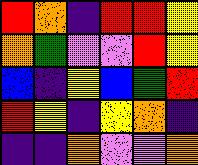[["red", "orange", "indigo", "red", "red", "yellow"], ["orange", "green", "violet", "violet", "red", "yellow"], ["blue", "indigo", "yellow", "blue", "green", "red"], ["red", "yellow", "indigo", "yellow", "orange", "indigo"], ["indigo", "indigo", "orange", "violet", "violet", "orange"]]